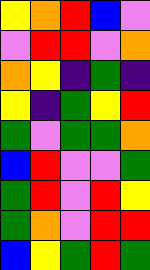[["yellow", "orange", "red", "blue", "violet"], ["violet", "red", "red", "violet", "orange"], ["orange", "yellow", "indigo", "green", "indigo"], ["yellow", "indigo", "green", "yellow", "red"], ["green", "violet", "green", "green", "orange"], ["blue", "red", "violet", "violet", "green"], ["green", "red", "violet", "red", "yellow"], ["green", "orange", "violet", "red", "red"], ["blue", "yellow", "green", "red", "green"]]